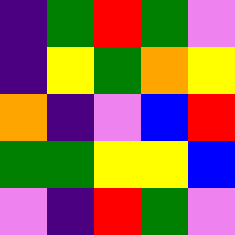[["indigo", "green", "red", "green", "violet"], ["indigo", "yellow", "green", "orange", "yellow"], ["orange", "indigo", "violet", "blue", "red"], ["green", "green", "yellow", "yellow", "blue"], ["violet", "indigo", "red", "green", "violet"]]